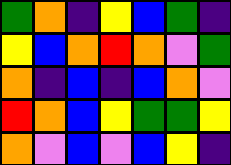[["green", "orange", "indigo", "yellow", "blue", "green", "indigo"], ["yellow", "blue", "orange", "red", "orange", "violet", "green"], ["orange", "indigo", "blue", "indigo", "blue", "orange", "violet"], ["red", "orange", "blue", "yellow", "green", "green", "yellow"], ["orange", "violet", "blue", "violet", "blue", "yellow", "indigo"]]